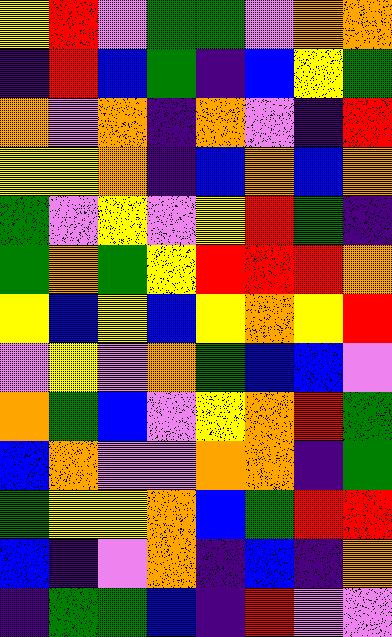[["yellow", "red", "violet", "green", "green", "violet", "orange", "orange"], ["indigo", "red", "blue", "green", "indigo", "blue", "yellow", "green"], ["orange", "violet", "orange", "indigo", "orange", "violet", "indigo", "red"], ["yellow", "yellow", "orange", "indigo", "blue", "orange", "blue", "orange"], ["green", "violet", "yellow", "violet", "yellow", "red", "green", "indigo"], ["green", "orange", "green", "yellow", "red", "red", "red", "orange"], ["yellow", "blue", "yellow", "blue", "yellow", "orange", "yellow", "red"], ["violet", "yellow", "violet", "orange", "green", "blue", "blue", "violet"], ["orange", "green", "blue", "violet", "yellow", "orange", "red", "green"], ["blue", "orange", "violet", "violet", "orange", "orange", "indigo", "green"], ["green", "yellow", "yellow", "orange", "blue", "green", "red", "red"], ["blue", "indigo", "violet", "orange", "indigo", "blue", "indigo", "orange"], ["indigo", "green", "green", "blue", "indigo", "red", "violet", "violet"]]